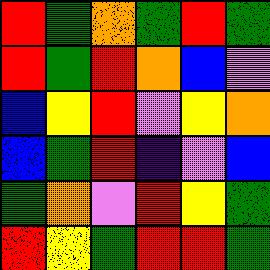[["red", "green", "orange", "green", "red", "green"], ["red", "green", "red", "orange", "blue", "violet"], ["blue", "yellow", "red", "violet", "yellow", "orange"], ["blue", "green", "red", "indigo", "violet", "blue"], ["green", "orange", "violet", "red", "yellow", "green"], ["red", "yellow", "green", "red", "red", "green"]]